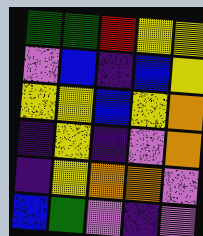[["green", "green", "red", "yellow", "yellow"], ["violet", "blue", "indigo", "blue", "yellow"], ["yellow", "yellow", "blue", "yellow", "orange"], ["indigo", "yellow", "indigo", "violet", "orange"], ["indigo", "yellow", "orange", "orange", "violet"], ["blue", "green", "violet", "indigo", "violet"]]